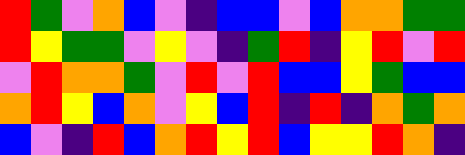[["red", "green", "violet", "orange", "blue", "violet", "indigo", "blue", "blue", "violet", "blue", "orange", "orange", "green", "green"], ["red", "yellow", "green", "green", "violet", "yellow", "violet", "indigo", "green", "red", "indigo", "yellow", "red", "violet", "red"], ["violet", "red", "orange", "orange", "green", "violet", "red", "violet", "red", "blue", "blue", "yellow", "green", "blue", "blue"], ["orange", "red", "yellow", "blue", "orange", "violet", "yellow", "blue", "red", "indigo", "red", "indigo", "orange", "green", "orange"], ["blue", "violet", "indigo", "red", "blue", "orange", "red", "yellow", "red", "blue", "yellow", "yellow", "red", "orange", "indigo"]]